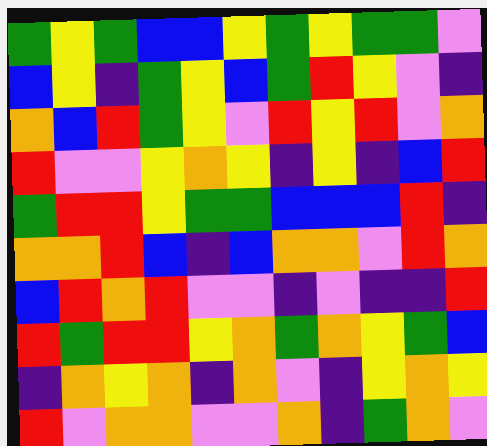[["green", "yellow", "green", "blue", "blue", "yellow", "green", "yellow", "green", "green", "violet"], ["blue", "yellow", "indigo", "green", "yellow", "blue", "green", "red", "yellow", "violet", "indigo"], ["orange", "blue", "red", "green", "yellow", "violet", "red", "yellow", "red", "violet", "orange"], ["red", "violet", "violet", "yellow", "orange", "yellow", "indigo", "yellow", "indigo", "blue", "red"], ["green", "red", "red", "yellow", "green", "green", "blue", "blue", "blue", "red", "indigo"], ["orange", "orange", "red", "blue", "indigo", "blue", "orange", "orange", "violet", "red", "orange"], ["blue", "red", "orange", "red", "violet", "violet", "indigo", "violet", "indigo", "indigo", "red"], ["red", "green", "red", "red", "yellow", "orange", "green", "orange", "yellow", "green", "blue"], ["indigo", "orange", "yellow", "orange", "indigo", "orange", "violet", "indigo", "yellow", "orange", "yellow"], ["red", "violet", "orange", "orange", "violet", "violet", "orange", "indigo", "green", "orange", "violet"]]